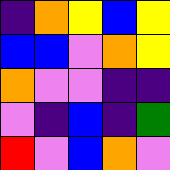[["indigo", "orange", "yellow", "blue", "yellow"], ["blue", "blue", "violet", "orange", "yellow"], ["orange", "violet", "violet", "indigo", "indigo"], ["violet", "indigo", "blue", "indigo", "green"], ["red", "violet", "blue", "orange", "violet"]]